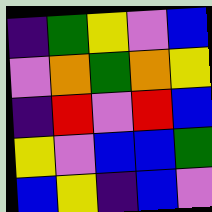[["indigo", "green", "yellow", "violet", "blue"], ["violet", "orange", "green", "orange", "yellow"], ["indigo", "red", "violet", "red", "blue"], ["yellow", "violet", "blue", "blue", "green"], ["blue", "yellow", "indigo", "blue", "violet"]]